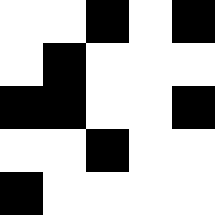[["white", "white", "black", "white", "black"], ["white", "black", "white", "white", "white"], ["black", "black", "white", "white", "black"], ["white", "white", "black", "white", "white"], ["black", "white", "white", "white", "white"]]